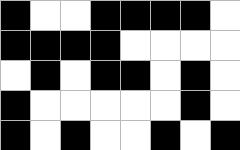[["black", "white", "white", "black", "black", "black", "black", "white"], ["black", "black", "black", "black", "white", "white", "white", "white"], ["white", "black", "white", "black", "black", "white", "black", "white"], ["black", "white", "white", "white", "white", "white", "black", "white"], ["black", "white", "black", "white", "white", "black", "white", "black"]]